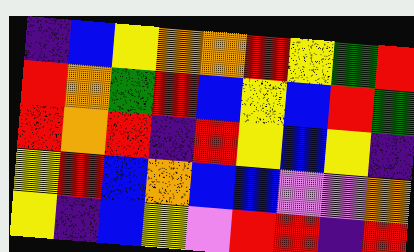[["indigo", "blue", "yellow", "orange", "orange", "red", "yellow", "green", "red"], ["red", "orange", "green", "red", "blue", "yellow", "blue", "red", "green"], ["red", "orange", "red", "indigo", "red", "yellow", "blue", "yellow", "indigo"], ["yellow", "red", "blue", "orange", "blue", "blue", "violet", "violet", "orange"], ["yellow", "indigo", "blue", "yellow", "violet", "red", "red", "indigo", "red"]]